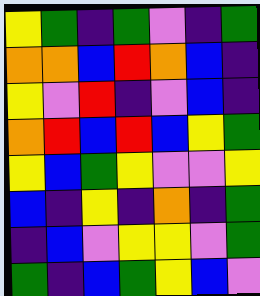[["yellow", "green", "indigo", "green", "violet", "indigo", "green"], ["orange", "orange", "blue", "red", "orange", "blue", "indigo"], ["yellow", "violet", "red", "indigo", "violet", "blue", "indigo"], ["orange", "red", "blue", "red", "blue", "yellow", "green"], ["yellow", "blue", "green", "yellow", "violet", "violet", "yellow"], ["blue", "indigo", "yellow", "indigo", "orange", "indigo", "green"], ["indigo", "blue", "violet", "yellow", "yellow", "violet", "green"], ["green", "indigo", "blue", "green", "yellow", "blue", "violet"]]